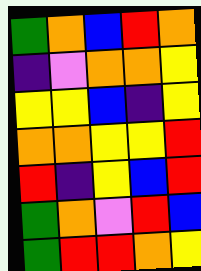[["green", "orange", "blue", "red", "orange"], ["indigo", "violet", "orange", "orange", "yellow"], ["yellow", "yellow", "blue", "indigo", "yellow"], ["orange", "orange", "yellow", "yellow", "red"], ["red", "indigo", "yellow", "blue", "red"], ["green", "orange", "violet", "red", "blue"], ["green", "red", "red", "orange", "yellow"]]